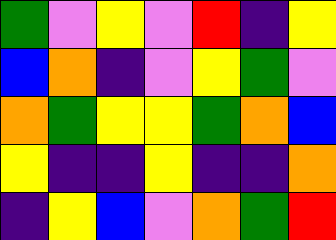[["green", "violet", "yellow", "violet", "red", "indigo", "yellow"], ["blue", "orange", "indigo", "violet", "yellow", "green", "violet"], ["orange", "green", "yellow", "yellow", "green", "orange", "blue"], ["yellow", "indigo", "indigo", "yellow", "indigo", "indigo", "orange"], ["indigo", "yellow", "blue", "violet", "orange", "green", "red"]]